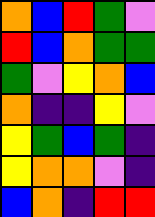[["orange", "blue", "red", "green", "violet"], ["red", "blue", "orange", "green", "green"], ["green", "violet", "yellow", "orange", "blue"], ["orange", "indigo", "indigo", "yellow", "violet"], ["yellow", "green", "blue", "green", "indigo"], ["yellow", "orange", "orange", "violet", "indigo"], ["blue", "orange", "indigo", "red", "red"]]